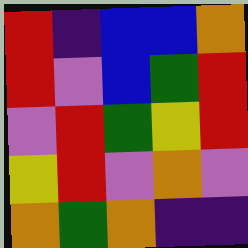[["red", "indigo", "blue", "blue", "orange"], ["red", "violet", "blue", "green", "red"], ["violet", "red", "green", "yellow", "red"], ["yellow", "red", "violet", "orange", "violet"], ["orange", "green", "orange", "indigo", "indigo"]]